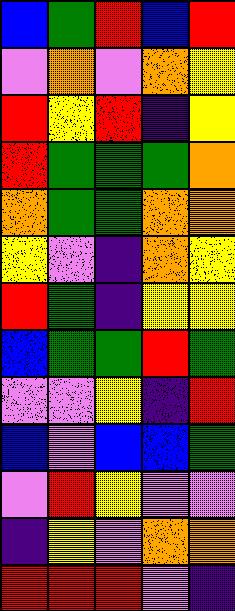[["blue", "green", "red", "blue", "red"], ["violet", "orange", "violet", "orange", "yellow"], ["red", "yellow", "red", "indigo", "yellow"], ["red", "green", "green", "green", "orange"], ["orange", "green", "green", "orange", "orange"], ["yellow", "violet", "indigo", "orange", "yellow"], ["red", "green", "indigo", "yellow", "yellow"], ["blue", "green", "green", "red", "green"], ["violet", "violet", "yellow", "indigo", "red"], ["blue", "violet", "blue", "blue", "green"], ["violet", "red", "yellow", "violet", "violet"], ["indigo", "yellow", "violet", "orange", "orange"], ["red", "red", "red", "violet", "indigo"]]